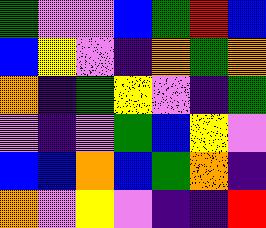[["green", "violet", "violet", "blue", "green", "red", "blue"], ["blue", "yellow", "violet", "indigo", "orange", "green", "orange"], ["orange", "indigo", "green", "yellow", "violet", "indigo", "green"], ["violet", "indigo", "violet", "green", "blue", "yellow", "violet"], ["blue", "blue", "orange", "blue", "green", "orange", "indigo"], ["orange", "violet", "yellow", "violet", "indigo", "indigo", "red"]]